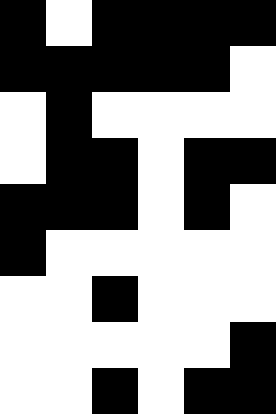[["black", "white", "black", "black", "black", "black"], ["black", "black", "black", "black", "black", "white"], ["white", "black", "white", "white", "white", "white"], ["white", "black", "black", "white", "black", "black"], ["black", "black", "black", "white", "black", "white"], ["black", "white", "white", "white", "white", "white"], ["white", "white", "black", "white", "white", "white"], ["white", "white", "white", "white", "white", "black"], ["white", "white", "black", "white", "black", "black"]]